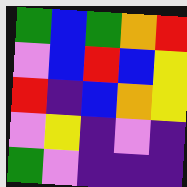[["green", "blue", "green", "orange", "red"], ["violet", "blue", "red", "blue", "yellow"], ["red", "indigo", "blue", "orange", "yellow"], ["violet", "yellow", "indigo", "violet", "indigo"], ["green", "violet", "indigo", "indigo", "indigo"]]